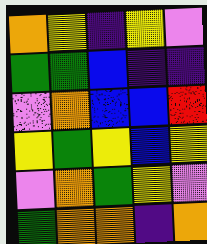[["orange", "yellow", "indigo", "yellow", "violet"], ["green", "green", "blue", "indigo", "indigo"], ["violet", "orange", "blue", "blue", "red"], ["yellow", "green", "yellow", "blue", "yellow"], ["violet", "orange", "green", "yellow", "violet"], ["green", "orange", "orange", "indigo", "orange"]]